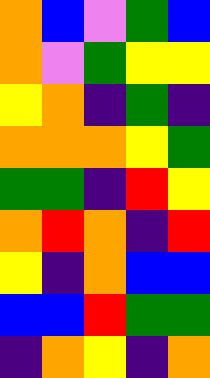[["orange", "blue", "violet", "green", "blue"], ["orange", "violet", "green", "yellow", "yellow"], ["yellow", "orange", "indigo", "green", "indigo"], ["orange", "orange", "orange", "yellow", "green"], ["green", "green", "indigo", "red", "yellow"], ["orange", "red", "orange", "indigo", "red"], ["yellow", "indigo", "orange", "blue", "blue"], ["blue", "blue", "red", "green", "green"], ["indigo", "orange", "yellow", "indigo", "orange"]]